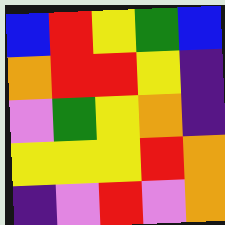[["blue", "red", "yellow", "green", "blue"], ["orange", "red", "red", "yellow", "indigo"], ["violet", "green", "yellow", "orange", "indigo"], ["yellow", "yellow", "yellow", "red", "orange"], ["indigo", "violet", "red", "violet", "orange"]]